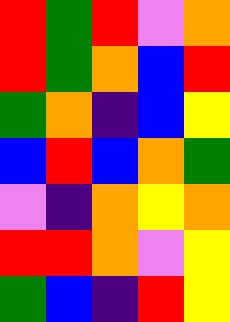[["red", "green", "red", "violet", "orange"], ["red", "green", "orange", "blue", "red"], ["green", "orange", "indigo", "blue", "yellow"], ["blue", "red", "blue", "orange", "green"], ["violet", "indigo", "orange", "yellow", "orange"], ["red", "red", "orange", "violet", "yellow"], ["green", "blue", "indigo", "red", "yellow"]]